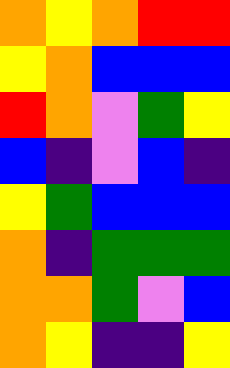[["orange", "yellow", "orange", "red", "red"], ["yellow", "orange", "blue", "blue", "blue"], ["red", "orange", "violet", "green", "yellow"], ["blue", "indigo", "violet", "blue", "indigo"], ["yellow", "green", "blue", "blue", "blue"], ["orange", "indigo", "green", "green", "green"], ["orange", "orange", "green", "violet", "blue"], ["orange", "yellow", "indigo", "indigo", "yellow"]]